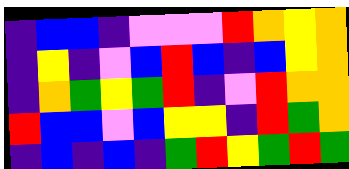[["indigo", "blue", "blue", "indigo", "violet", "violet", "violet", "red", "orange", "yellow", "orange"], ["indigo", "yellow", "indigo", "violet", "blue", "red", "blue", "indigo", "blue", "yellow", "orange"], ["indigo", "orange", "green", "yellow", "green", "red", "indigo", "violet", "red", "orange", "orange"], ["red", "blue", "blue", "violet", "blue", "yellow", "yellow", "indigo", "red", "green", "orange"], ["indigo", "blue", "indigo", "blue", "indigo", "green", "red", "yellow", "green", "red", "green"]]